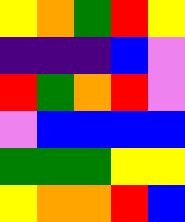[["yellow", "orange", "green", "red", "yellow"], ["indigo", "indigo", "indigo", "blue", "violet"], ["red", "green", "orange", "red", "violet"], ["violet", "blue", "blue", "blue", "blue"], ["green", "green", "green", "yellow", "yellow"], ["yellow", "orange", "orange", "red", "blue"]]